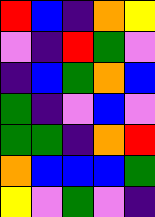[["red", "blue", "indigo", "orange", "yellow"], ["violet", "indigo", "red", "green", "violet"], ["indigo", "blue", "green", "orange", "blue"], ["green", "indigo", "violet", "blue", "violet"], ["green", "green", "indigo", "orange", "red"], ["orange", "blue", "blue", "blue", "green"], ["yellow", "violet", "green", "violet", "indigo"]]